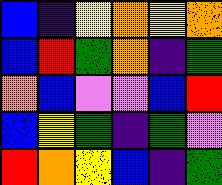[["blue", "indigo", "yellow", "orange", "yellow", "orange"], ["blue", "red", "green", "orange", "indigo", "green"], ["orange", "blue", "violet", "violet", "blue", "red"], ["blue", "yellow", "green", "indigo", "green", "violet"], ["red", "orange", "yellow", "blue", "indigo", "green"]]